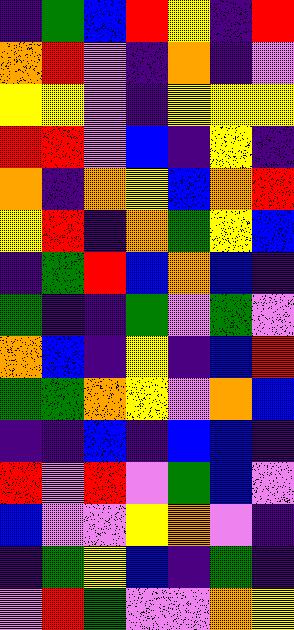[["indigo", "green", "blue", "red", "yellow", "indigo", "red"], ["orange", "red", "violet", "indigo", "orange", "indigo", "violet"], ["yellow", "yellow", "violet", "indigo", "yellow", "yellow", "yellow"], ["red", "red", "violet", "blue", "indigo", "yellow", "indigo"], ["orange", "indigo", "orange", "yellow", "blue", "orange", "red"], ["yellow", "red", "indigo", "orange", "green", "yellow", "blue"], ["indigo", "green", "red", "blue", "orange", "blue", "indigo"], ["green", "indigo", "indigo", "green", "violet", "green", "violet"], ["orange", "blue", "indigo", "yellow", "indigo", "blue", "red"], ["green", "green", "orange", "yellow", "violet", "orange", "blue"], ["indigo", "indigo", "blue", "indigo", "blue", "blue", "indigo"], ["red", "violet", "red", "violet", "green", "blue", "violet"], ["blue", "violet", "violet", "yellow", "orange", "violet", "indigo"], ["indigo", "green", "yellow", "blue", "indigo", "green", "indigo"], ["violet", "red", "green", "violet", "violet", "orange", "yellow"]]